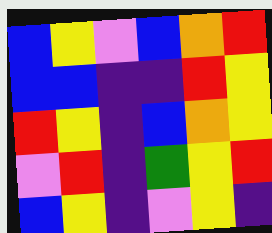[["blue", "yellow", "violet", "blue", "orange", "red"], ["blue", "blue", "indigo", "indigo", "red", "yellow"], ["red", "yellow", "indigo", "blue", "orange", "yellow"], ["violet", "red", "indigo", "green", "yellow", "red"], ["blue", "yellow", "indigo", "violet", "yellow", "indigo"]]